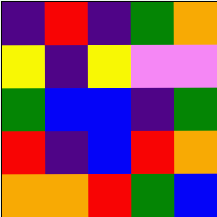[["indigo", "red", "indigo", "green", "orange"], ["yellow", "indigo", "yellow", "violet", "violet"], ["green", "blue", "blue", "indigo", "green"], ["red", "indigo", "blue", "red", "orange"], ["orange", "orange", "red", "green", "blue"]]